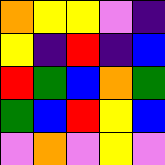[["orange", "yellow", "yellow", "violet", "indigo"], ["yellow", "indigo", "red", "indigo", "blue"], ["red", "green", "blue", "orange", "green"], ["green", "blue", "red", "yellow", "blue"], ["violet", "orange", "violet", "yellow", "violet"]]